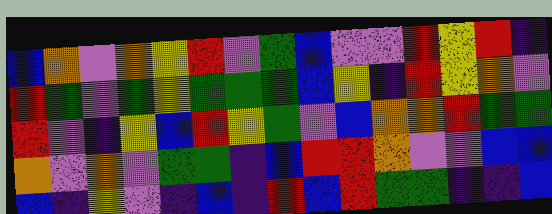[["blue", "orange", "violet", "orange", "yellow", "red", "violet", "green", "blue", "violet", "violet", "red", "yellow", "red", "indigo"], ["red", "green", "violet", "green", "yellow", "green", "green", "green", "blue", "yellow", "indigo", "red", "yellow", "orange", "violet"], ["red", "violet", "indigo", "yellow", "blue", "red", "yellow", "green", "violet", "blue", "orange", "orange", "red", "green", "green"], ["orange", "violet", "orange", "violet", "green", "green", "indigo", "blue", "red", "red", "orange", "violet", "violet", "blue", "blue"], ["blue", "indigo", "yellow", "violet", "indigo", "blue", "indigo", "red", "blue", "red", "green", "green", "indigo", "indigo", "blue"]]